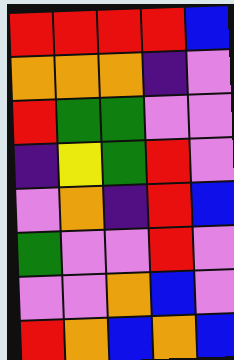[["red", "red", "red", "red", "blue"], ["orange", "orange", "orange", "indigo", "violet"], ["red", "green", "green", "violet", "violet"], ["indigo", "yellow", "green", "red", "violet"], ["violet", "orange", "indigo", "red", "blue"], ["green", "violet", "violet", "red", "violet"], ["violet", "violet", "orange", "blue", "violet"], ["red", "orange", "blue", "orange", "blue"]]